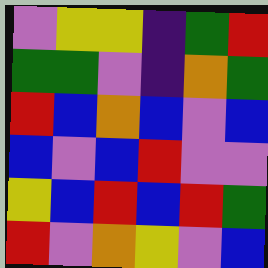[["violet", "yellow", "yellow", "indigo", "green", "red"], ["green", "green", "violet", "indigo", "orange", "green"], ["red", "blue", "orange", "blue", "violet", "blue"], ["blue", "violet", "blue", "red", "violet", "violet"], ["yellow", "blue", "red", "blue", "red", "green"], ["red", "violet", "orange", "yellow", "violet", "blue"]]